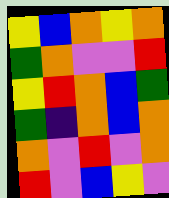[["yellow", "blue", "orange", "yellow", "orange"], ["green", "orange", "violet", "violet", "red"], ["yellow", "red", "orange", "blue", "green"], ["green", "indigo", "orange", "blue", "orange"], ["orange", "violet", "red", "violet", "orange"], ["red", "violet", "blue", "yellow", "violet"]]